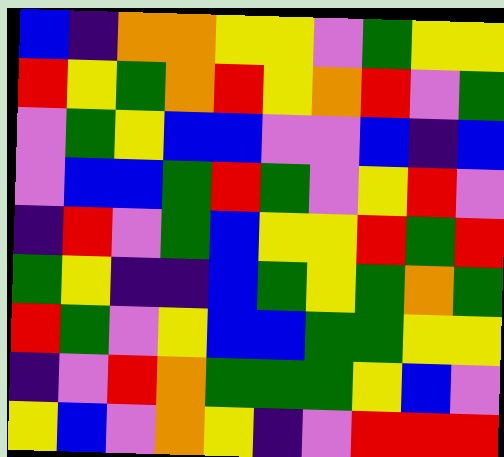[["blue", "indigo", "orange", "orange", "yellow", "yellow", "violet", "green", "yellow", "yellow"], ["red", "yellow", "green", "orange", "red", "yellow", "orange", "red", "violet", "green"], ["violet", "green", "yellow", "blue", "blue", "violet", "violet", "blue", "indigo", "blue"], ["violet", "blue", "blue", "green", "red", "green", "violet", "yellow", "red", "violet"], ["indigo", "red", "violet", "green", "blue", "yellow", "yellow", "red", "green", "red"], ["green", "yellow", "indigo", "indigo", "blue", "green", "yellow", "green", "orange", "green"], ["red", "green", "violet", "yellow", "blue", "blue", "green", "green", "yellow", "yellow"], ["indigo", "violet", "red", "orange", "green", "green", "green", "yellow", "blue", "violet"], ["yellow", "blue", "violet", "orange", "yellow", "indigo", "violet", "red", "red", "red"]]